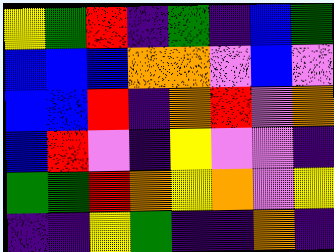[["yellow", "green", "red", "indigo", "green", "indigo", "blue", "green"], ["blue", "blue", "blue", "orange", "orange", "violet", "blue", "violet"], ["blue", "blue", "red", "indigo", "orange", "red", "violet", "orange"], ["blue", "red", "violet", "indigo", "yellow", "violet", "violet", "indigo"], ["green", "green", "red", "orange", "yellow", "orange", "violet", "yellow"], ["indigo", "indigo", "yellow", "green", "indigo", "indigo", "orange", "indigo"]]